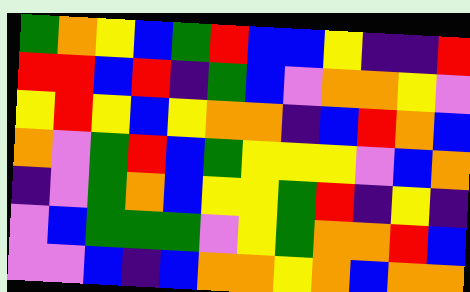[["green", "orange", "yellow", "blue", "green", "red", "blue", "blue", "yellow", "indigo", "indigo", "red"], ["red", "red", "blue", "red", "indigo", "green", "blue", "violet", "orange", "orange", "yellow", "violet"], ["yellow", "red", "yellow", "blue", "yellow", "orange", "orange", "indigo", "blue", "red", "orange", "blue"], ["orange", "violet", "green", "red", "blue", "green", "yellow", "yellow", "yellow", "violet", "blue", "orange"], ["indigo", "violet", "green", "orange", "blue", "yellow", "yellow", "green", "red", "indigo", "yellow", "indigo"], ["violet", "blue", "green", "green", "green", "violet", "yellow", "green", "orange", "orange", "red", "blue"], ["violet", "violet", "blue", "indigo", "blue", "orange", "orange", "yellow", "orange", "blue", "orange", "orange"]]